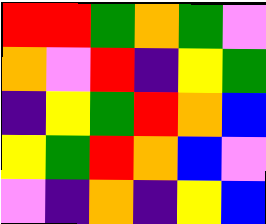[["red", "red", "green", "orange", "green", "violet"], ["orange", "violet", "red", "indigo", "yellow", "green"], ["indigo", "yellow", "green", "red", "orange", "blue"], ["yellow", "green", "red", "orange", "blue", "violet"], ["violet", "indigo", "orange", "indigo", "yellow", "blue"]]